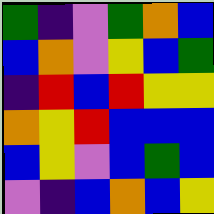[["green", "indigo", "violet", "green", "orange", "blue"], ["blue", "orange", "violet", "yellow", "blue", "green"], ["indigo", "red", "blue", "red", "yellow", "yellow"], ["orange", "yellow", "red", "blue", "blue", "blue"], ["blue", "yellow", "violet", "blue", "green", "blue"], ["violet", "indigo", "blue", "orange", "blue", "yellow"]]